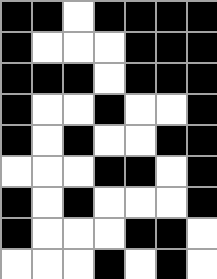[["black", "black", "white", "black", "black", "black", "black"], ["black", "white", "white", "white", "black", "black", "black"], ["black", "black", "black", "white", "black", "black", "black"], ["black", "white", "white", "black", "white", "white", "black"], ["black", "white", "black", "white", "white", "black", "black"], ["white", "white", "white", "black", "black", "white", "black"], ["black", "white", "black", "white", "white", "white", "black"], ["black", "white", "white", "white", "black", "black", "white"], ["white", "white", "white", "black", "white", "black", "white"]]